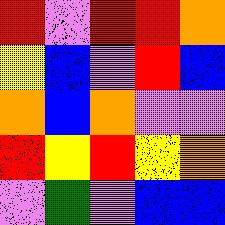[["red", "violet", "red", "red", "orange"], ["yellow", "blue", "violet", "red", "blue"], ["orange", "blue", "orange", "violet", "violet"], ["red", "yellow", "red", "yellow", "orange"], ["violet", "green", "violet", "blue", "blue"]]